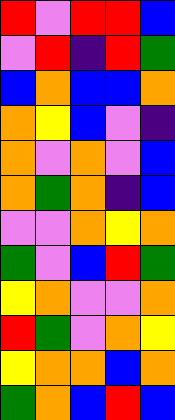[["red", "violet", "red", "red", "blue"], ["violet", "red", "indigo", "red", "green"], ["blue", "orange", "blue", "blue", "orange"], ["orange", "yellow", "blue", "violet", "indigo"], ["orange", "violet", "orange", "violet", "blue"], ["orange", "green", "orange", "indigo", "blue"], ["violet", "violet", "orange", "yellow", "orange"], ["green", "violet", "blue", "red", "green"], ["yellow", "orange", "violet", "violet", "orange"], ["red", "green", "violet", "orange", "yellow"], ["yellow", "orange", "orange", "blue", "orange"], ["green", "orange", "blue", "red", "blue"]]